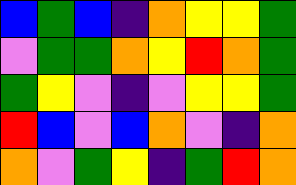[["blue", "green", "blue", "indigo", "orange", "yellow", "yellow", "green"], ["violet", "green", "green", "orange", "yellow", "red", "orange", "green"], ["green", "yellow", "violet", "indigo", "violet", "yellow", "yellow", "green"], ["red", "blue", "violet", "blue", "orange", "violet", "indigo", "orange"], ["orange", "violet", "green", "yellow", "indigo", "green", "red", "orange"]]